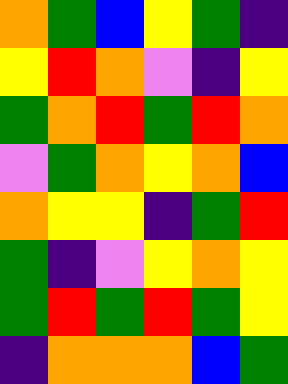[["orange", "green", "blue", "yellow", "green", "indigo"], ["yellow", "red", "orange", "violet", "indigo", "yellow"], ["green", "orange", "red", "green", "red", "orange"], ["violet", "green", "orange", "yellow", "orange", "blue"], ["orange", "yellow", "yellow", "indigo", "green", "red"], ["green", "indigo", "violet", "yellow", "orange", "yellow"], ["green", "red", "green", "red", "green", "yellow"], ["indigo", "orange", "orange", "orange", "blue", "green"]]